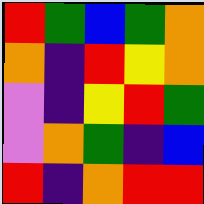[["red", "green", "blue", "green", "orange"], ["orange", "indigo", "red", "yellow", "orange"], ["violet", "indigo", "yellow", "red", "green"], ["violet", "orange", "green", "indigo", "blue"], ["red", "indigo", "orange", "red", "red"]]